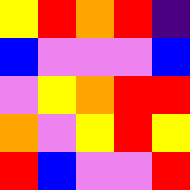[["yellow", "red", "orange", "red", "indigo"], ["blue", "violet", "violet", "violet", "blue"], ["violet", "yellow", "orange", "red", "red"], ["orange", "violet", "yellow", "red", "yellow"], ["red", "blue", "violet", "violet", "red"]]